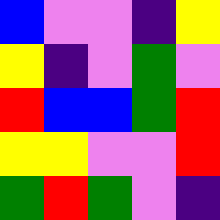[["blue", "violet", "violet", "indigo", "yellow"], ["yellow", "indigo", "violet", "green", "violet"], ["red", "blue", "blue", "green", "red"], ["yellow", "yellow", "violet", "violet", "red"], ["green", "red", "green", "violet", "indigo"]]